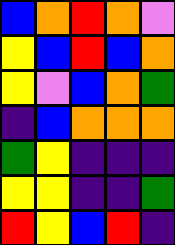[["blue", "orange", "red", "orange", "violet"], ["yellow", "blue", "red", "blue", "orange"], ["yellow", "violet", "blue", "orange", "green"], ["indigo", "blue", "orange", "orange", "orange"], ["green", "yellow", "indigo", "indigo", "indigo"], ["yellow", "yellow", "indigo", "indigo", "green"], ["red", "yellow", "blue", "red", "indigo"]]